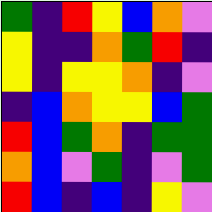[["green", "indigo", "red", "yellow", "blue", "orange", "violet"], ["yellow", "indigo", "indigo", "orange", "green", "red", "indigo"], ["yellow", "indigo", "yellow", "yellow", "orange", "indigo", "violet"], ["indigo", "blue", "orange", "yellow", "yellow", "blue", "green"], ["red", "blue", "green", "orange", "indigo", "green", "green"], ["orange", "blue", "violet", "green", "indigo", "violet", "green"], ["red", "blue", "indigo", "blue", "indigo", "yellow", "violet"]]